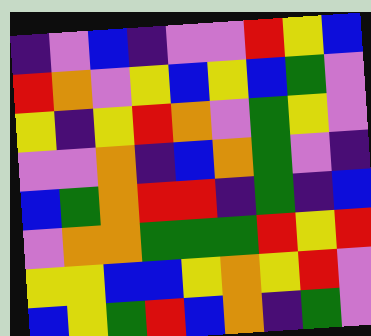[["indigo", "violet", "blue", "indigo", "violet", "violet", "red", "yellow", "blue"], ["red", "orange", "violet", "yellow", "blue", "yellow", "blue", "green", "violet"], ["yellow", "indigo", "yellow", "red", "orange", "violet", "green", "yellow", "violet"], ["violet", "violet", "orange", "indigo", "blue", "orange", "green", "violet", "indigo"], ["blue", "green", "orange", "red", "red", "indigo", "green", "indigo", "blue"], ["violet", "orange", "orange", "green", "green", "green", "red", "yellow", "red"], ["yellow", "yellow", "blue", "blue", "yellow", "orange", "yellow", "red", "violet"], ["blue", "yellow", "green", "red", "blue", "orange", "indigo", "green", "violet"]]